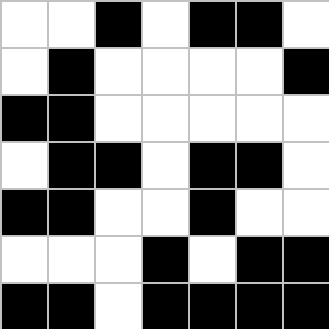[["white", "white", "black", "white", "black", "black", "white"], ["white", "black", "white", "white", "white", "white", "black"], ["black", "black", "white", "white", "white", "white", "white"], ["white", "black", "black", "white", "black", "black", "white"], ["black", "black", "white", "white", "black", "white", "white"], ["white", "white", "white", "black", "white", "black", "black"], ["black", "black", "white", "black", "black", "black", "black"]]